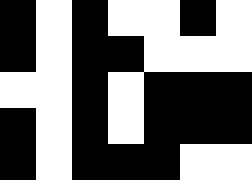[["black", "white", "black", "white", "white", "black", "white"], ["black", "white", "black", "black", "white", "white", "white"], ["white", "white", "black", "white", "black", "black", "black"], ["black", "white", "black", "white", "black", "black", "black"], ["black", "white", "black", "black", "black", "white", "white"]]